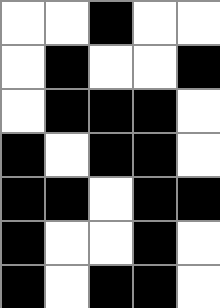[["white", "white", "black", "white", "white"], ["white", "black", "white", "white", "black"], ["white", "black", "black", "black", "white"], ["black", "white", "black", "black", "white"], ["black", "black", "white", "black", "black"], ["black", "white", "white", "black", "white"], ["black", "white", "black", "black", "white"]]